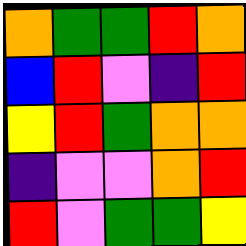[["orange", "green", "green", "red", "orange"], ["blue", "red", "violet", "indigo", "red"], ["yellow", "red", "green", "orange", "orange"], ["indigo", "violet", "violet", "orange", "red"], ["red", "violet", "green", "green", "yellow"]]